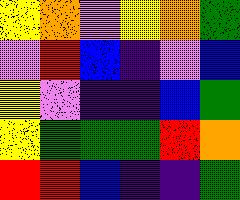[["yellow", "orange", "violet", "yellow", "orange", "green"], ["violet", "red", "blue", "indigo", "violet", "blue"], ["yellow", "violet", "indigo", "indigo", "blue", "green"], ["yellow", "green", "green", "green", "red", "orange"], ["red", "red", "blue", "indigo", "indigo", "green"]]